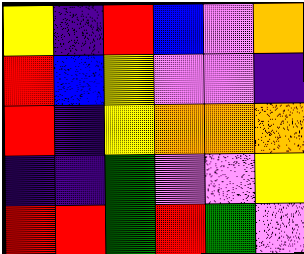[["yellow", "indigo", "red", "blue", "violet", "orange"], ["red", "blue", "yellow", "violet", "violet", "indigo"], ["red", "indigo", "yellow", "orange", "orange", "orange"], ["indigo", "indigo", "green", "violet", "violet", "yellow"], ["red", "red", "green", "red", "green", "violet"]]